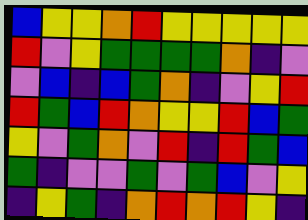[["blue", "yellow", "yellow", "orange", "red", "yellow", "yellow", "yellow", "yellow", "yellow"], ["red", "violet", "yellow", "green", "green", "green", "green", "orange", "indigo", "violet"], ["violet", "blue", "indigo", "blue", "green", "orange", "indigo", "violet", "yellow", "red"], ["red", "green", "blue", "red", "orange", "yellow", "yellow", "red", "blue", "green"], ["yellow", "violet", "green", "orange", "violet", "red", "indigo", "red", "green", "blue"], ["green", "indigo", "violet", "violet", "green", "violet", "green", "blue", "violet", "yellow"], ["indigo", "yellow", "green", "indigo", "orange", "red", "orange", "red", "yellow", "indigo"]]